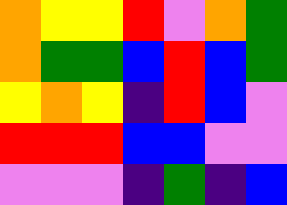[["orange", "yellow", "yellow", "red", "violet", "orange", "green"], ["orange", "green", "green", "blue", "red", "blue", "green"], ["yellow", "orange", "yellow", "indigo", "red", "blue", "violet"], ["red", "red", "red", "blue", "blue", "violet", "violet"], ["violet", "violet", "violet", "indigo", "green", "indigo", "blue"]]